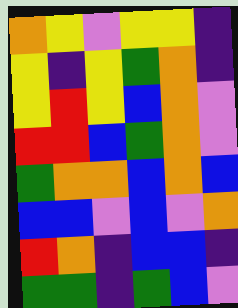[["orange", "yellow", "violet", "yellow", "yellow", "indigo"], ["yellow", "indigo", "yellow", "green", "orange", "indigo"], ["yellow", "red", "yellow", "blue", "orange", "violet"], ["red", "red", "blue", "green", "orange", "violet"], ["green", "orange", "orange", "blue", "orange", "blue"], ["blue", "blue", "violet", "blue", "violet", "orange"], ["red", "orange", "indigo", "blue", "blue", "indigo"], ["green", "green", "indigo", "green", "blue", "violet"]]